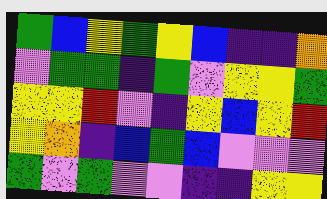[["green", "blue", "yellow", "green", "yellow", "blue", "indigo", "indigo", "orange"], ["violet", "green", "green", "indigo", "green", "violet", "yellow", "yellow", "green"], ["yellow", "yellow", "red", "violet", "indigo", "yellow", "blue", "yellow", "red"], ["yellow", "orange", "indigo", "blue", "green", "blue", "violet", "violet", "violet"], ["green", "violet", "green", "violet", "violet", "indigo", "indigo", "yellow", "yellow"]]